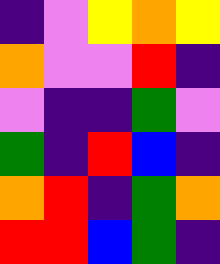[["indigo", "violet", "yellow", "orange", "yellow"], ["orange", "violet", "violet", "red", "indigo"], ["violet", "indigo", "indigo", "green", "violet"], ["green", "indigo", "red", "blue", "indigo"], ["orange", "red", "indigo", "green", "orange"], ["red", "red", "blue", "green", "indigo"]]